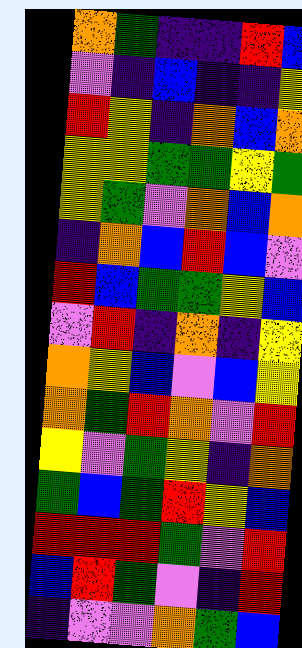[["orange", "green", "indigo", "indigo", "red", "blue"], ["violet", "indigo", "blue", "indigo", "indigo", "yellow"], ["red", "yellow", "indigo", "orange", "blue", "orange"], ["yellow", "yellow", "green", "green", "yellow", "green"], ["yellow", "green", "violet", "orange", "blue", "orange"], ["indigo", "orange", "blue", "red", "blue", "violet"], ["red", "blue", "green", "green", "yellow", "blue"], ["violet", "red", "indigo", "orange", "indigo", "yellow"], ["orange", "yellow", "blue", "violet", "blue", "yellow"], ["orange", "green", "red", "orange", "violet", "red"], ["yellow", "violet", "green", "yellow", "indigo", "orange"], ["green", "blue", "green", "red", "yellow", "blue"], ["red", "red", "red", "green", "violet", "red"], ["blue", "red", "green", "violet", "indigo", "red"], ["indigo", "violet", "violet", "orange", "green", "blue"]]